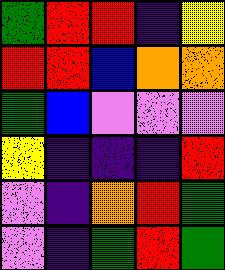[["green", "red", "red", "indigo", "yellow"], ["red", "red", "blue", "orange", "orange"], ["green", "blue", "violet", "violet", "violet"], ["yellow", "indigo", "indigo", "indigo", "red"], ["violet", "indigo", "orange", "red", "green"], ["violet", "indigo", "green", "red", "green"]]